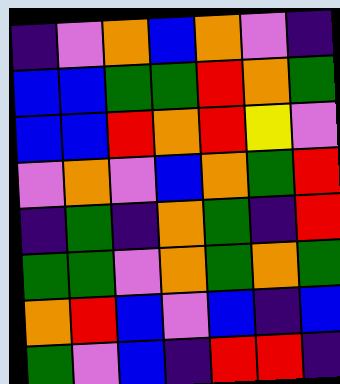[["indigo", "violet", "orange", "blue", "orange", "violet", "indigo"], ["blue", "blue", "green", "green", "red", "orange", "green"], ["blue", "blue", "red", "orange", "red", "yellow", "violet"], ["violet", "orange", "violet", "blue", "orange", "green", "red"], ["indigo", "green", "indigo", "orange", "green", "indigo", "red"], ["green", "green", "violet", "orange", "green", "orange", "green"], ["orange", "red", "blue", "violet", "blue", "indigo", "blue"], ["green", "violet", "blue", "indigo", "red", "red", "indigo"]]